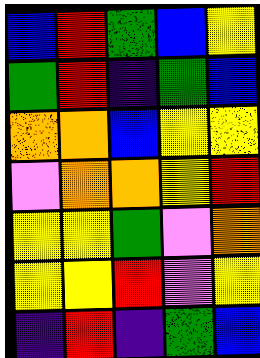[["blue", "red", "green", "blue", "yellow"], ["green", "red", "indigo", "green", "blue"], ["orange", "orange", "blue", "yellow", "yellow"], ["violet", "orange", "orange", "yellow", "red"], ["yellow", "yellow", "green", "violet", "orange"], ["yellow", "yellow", "red", "violet", "yellow"], ["indigo", "red", "indigo", "green", "blue"]]